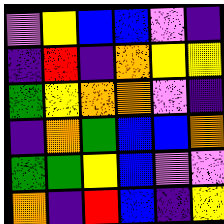[["violet", "yellow", "blue", "blue", "violet", "indigo"], ["indigo", "red", "indigo", "orange", "yellow", "yellow"], ["green", "yellow", "orange", "orange", "violet", "indigo"], ["indigo", "orange", "green", "blue", "blue", "orange"], ["green", "green", "yellow", "blue", "violet", "violet"], ["orange", "indigo", "red", "blue", "indigo", "yellow"]]